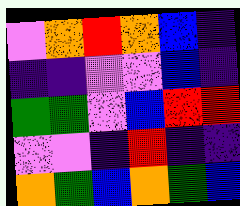[["violet", "orange", "red", "orange", "blue", "indigo"], ["indigo", "indigo", "violet", "violet", "blue", "indigo"], ["green", "green", "violet", "blue", "red", "red"], ["violet", "violet", "indigo", "red", "indigo", "indigo"], ["orange", "green", "blue", "orange", "green", "blue"]]